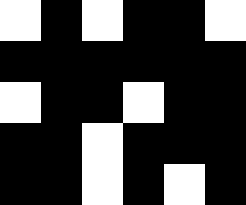[["white", "black", "white", "black", "black", "white"], ["black", "black", "black", "black", "black", "black"], ["white", "black", "black", "white", "black", "black"], ["black", "black", "white", "black", "black", "black"], ["black", "black", "white", "black", "white", "black"]]